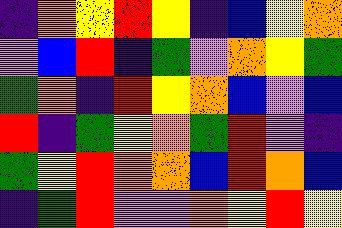[["indigo", "orange", "yellow", "red", "yellow", "indigo", "blue", "yellow", "orange"], ["violet", "blue", "red", "indigo", "green", "violet", "orange", "yellow", "green"], ["green", "orange", "indigo", "red", "yellow", "orange", "blue", "violet", "blue"], ["red", "indigo", "green", "yellow", "orange", "green", "red", "violet", "indigo"], ["green", "yellow", "red", "orange", "orange", "blue", "red", "orange", "blue"], ["indigo", "green", "red", "violet", "violet", "orange", "yellow", "red", "yellow"]]